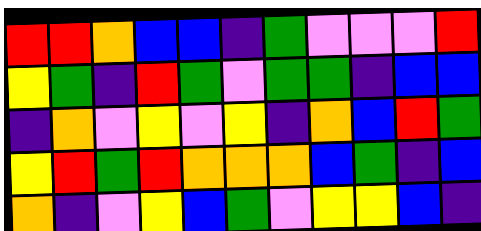[["red", "red", "orange", "blue", "blue", "indigo", "green", "violet", "violet", "violet", "red"], ["yellow", "green", "indigo", "red", "green", "violet", "green", "green", "indigo", "blue", "blue"], ["indigo", "orange", "violet", "yellow", "violet", "yellow", "indigo", "orange", "blue", "red", "green"], ["yellow", "red", "green", "red", "orange", "orange", "orange", "blue", "green", "indigo", "blue"], ["orange", "indigo", "violet", "yellow", "blue", "green", "violet", "yellow", "yellow", "blue", "indigo"]]